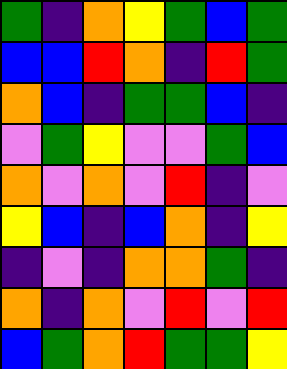[["green", "indigo", "orange", "yellow", "green", "blue", "green"], ["blue", "blue", "red", "orange", "indigo", "red", "green"], ["orange", "blue", "indigo", "green", "green", "blue", "indigo"], ["violet", "green", "yellow", "violet", "violet", "green", "blue"], ["orange", "violet", "orange", "violet", "red", "indigo", "violet"], ["yellow", "blue", "indigo", "blue", "orange", "indigo", "yellow"], ["indigo", "violet", "indigo", "orange", "orange", "green", "indigo"], ["orange", "indigo", "orange", "violet", "red", "violet", "red"], ["blue", "green", "orange", "red", "green", "green", "yellow"]]